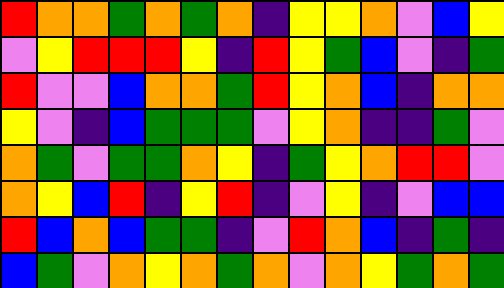[["red", "orange", "orange", "green", "orange", "green", "orange", "indigo", "yellow", "yellow", "orange", "violet", "blue", "yellow"], ["violet", "yellow", "red", "red", "red", "yellow", "indigo", "red", "yellow", "green", "blue", "violet", "indigo", "green"], ["red", "violet", "violet", "blue", "orange", "orange", "green", "red", "yellow", "orange", "blue", "indigo", "orange", "orange"], ["yellow", "violet", "indigo", "blue", "green", "green", "green", "violet", "yellow", "orange", "indigo", "indigo", "green", "violet"], ["orange", "green", "violet", "green", "green", "orange", "yellow", "indigo", "green", "yellow", "orange", "red", "red", "violet"], ["orange", "yellow", "blue", "red", "indigo", "yellow", "red", "indigo", "violet", "yellow", "indigo", "violet", "blue", "blue"], ["red", "blue", "orange", "blue", "green", "green", "indigo", "violet", "red", "orange", "blue", "indigo", "green", "indigo"], ["blue", "green", "violet", "orange", "yellow", "orange", "green", "orange", "violet", "orange", "yellow", "green", "orange", "green"]]